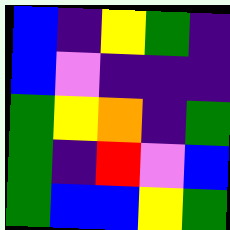[["blue", "indigo", "yellow", "green", "indigo"], ["blue", "violet", "indigo", "indigo", "indigo"], ["green", "yellow", "orange", "indigo", "green"], ["green", "indigo", "red", "violet", "blue"], ["green", "blue", "blue", "yellow", "green"]]